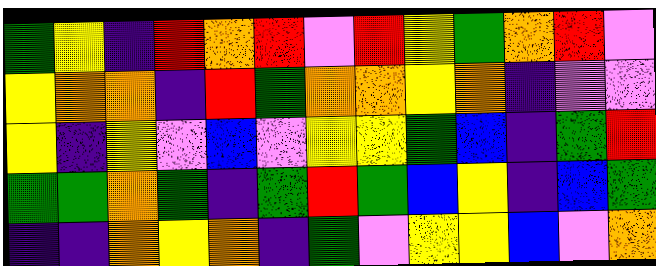[["green", "yellow", "indigo", "red", "orange", "red", "violet", "red", "yellow", "green", "orange", "red", "violet"], ["yellow", "orange", "orange", "indigo", "red", "green", "orange", "orange", "yellow", "orange", "indigo", "violet", "violet"], ["yellow", "indigo", "yellow", "violet", "blue", "violet", "yellow", "yellow", "green", "blue", "indigo", "green", "red"], ["green", "green", "orange", "green", "indigo", "green", "red", "green", "blue", "yellow", "indigo", "blue", "green"], ["indigo", "indigo", "orange", "yellow", "orange", "indigo", "green", "violet", "yellow", "yellow", "blue", "violet", "orange"]]